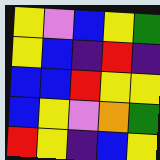[["yellow", "violet", "blue", "yellow", "green"], ["yellow", "blue", "indigo", "red", "indigo"], ["blue", "blue", "red", "yellow", "yellow"], ["blue", "yellow", "violet", "orange", "green"], ["red", "yellow", "indigo", "blue", "yellow"]]